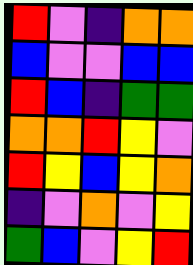[["red", "violet", "indigo", "orange", "orange"], ["blue", "violet", "violet", "blue", "blue"], ["red", "blue", "indigo", "green", "green"], ["orange", "orange", "red", "yellow", "violet"], ["red", "yellow", "blue", "yellow", "orange"], ["indigo", "violet", "orange", "violet", "yellow"], ["green", "blue", "violet", "yellow", "red"]]